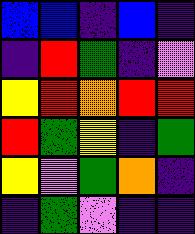[["blue", "blue", "indigo", "blue", "indigo"], ["indigo", "red", "green", "indigo", "violet"], ["yellow", "red", "orange", "red", "red"], ["red", "green", "yellow", "indigo", "green"], ["yellow", "violet", "green", "orange", "indigo"], ["indigo", "green", "violet", "indigo", "indigo"]]